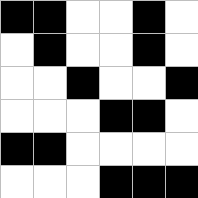[["black", "black", "white", "white", "black", "white"], ["white", "black", "white", "white", "black", "white"], ["white", "white", "black", "white", "white", "black"], ["white", "white", "white", "black", "black", "white"], ["black", "black", "white", "white", "white", "white"], ["white", "white", "white", "black", "black", "black"]]